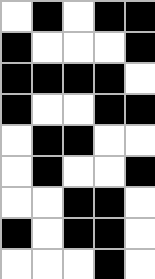[["white", "black", "white", "black", "black"], ["black", "white", "white", "white", "black"], ["black", "black", "black", "black", "white"], ["black", "white", "white", "black", "black"], ["white", "black", "black", "white", "white"], ["white", "black", "white", "white", "black"], ["white", "white", "black", "black", "white"], ["black", "white", "black", "black", "white"], ["white", "white", "white", "black", "white"]]